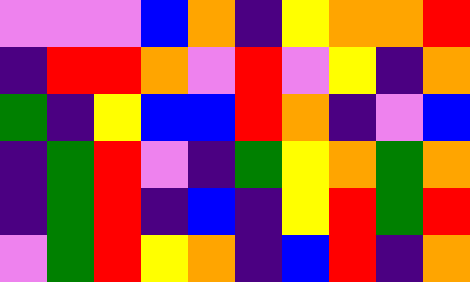[["violet", "violet", "violet", "blue", "orange", "indigo", "yellow", "orange", "orange", "red"], ["indigo", "red", "red", "orange", "violet", "red", "violet", "yellow", "indigo", "orange"], ["green", "indigo", "yellow", "blue", "blue", "red", "orange", "indigo", "violet", "blue"], ["indigo", "green", "red", "violet", "indigo", "green", "yellow", "orange", "green", "orange"], ["indigo", "green", "red", "indigo", "blue", "indigo", "yellow", "red", "green", "red"], ["violet", "green", "red", "yellow", "orange", "indigo", "blue", "red", "indigo", "orange"]]